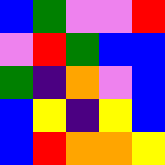[["blue", "green", "violet", "violet", "red"], ["violet", "red", "green", "blue", "blue"], ["green", "indigo", "orange", "violet", "blue"], ["blue", "yellow", "indigo", "yellow", "blue"], ["blue", "red", "orange", "orange", "yellow"]]